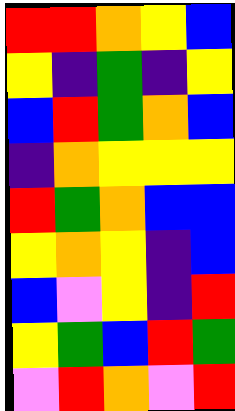[["red", "red", "orange", "yellow", "blue"], ["yellow", "indigo", "green", "indigo", "yellow"], ["blue", "red", "green", "orange", "blue"], ["indigo", "orange", "yellow", "yellow", "yellow"], ["red", "green", "orange", "blue", "blue"], ["yellow", "orange", "yellow", "indigo", "blue"], ["blue", "violet", "yellow", "indigo", "red"], ["yellow", "green", "blue", "red", "green"], ["violet", "red", "orange", "violet", "red"]]